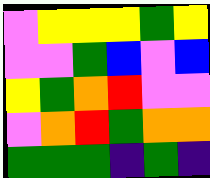[["violet", "yellow", "yellow", "yellow", "green", "yellow"], ["violet", "violet", "green", "blue", "violet", "blue"], ["yellow", "green", "orange", "red", "violet", "violet"], ["violet", "orange", "red", "green", "orange", "orange"], ["green", "green", "green", "indigo", "green", "indigo"]]